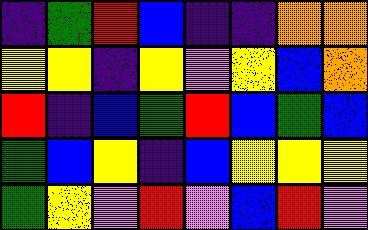[["indigo", "green", "red", "blue", "indigo", "indigo", "orange", "orange"], ["yellow", "yellow", "indigo", "yellow", "violet", "yellow", "blue", "orange"], ["red", "indigo", "blue", "green", "red", "blue", "green", "blue"], ["green", "blue", "yellow", "indigo", "blue", "yellow", "yellow", "yellow"], ["green", "yellow", "violet", "red", "violet", "blue", "red", "violet"]]